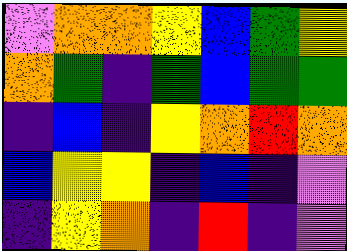[["violet", "orange", "orange", "yellow", "blue", "green", "yellow"], ["orange", "green", "indigo", "green", "blue", "green", "green"], ["indigo", "blue", "indigo", "yellow", "orange", "red", "orange"], ["blue", "yellow", "yellow", "indigo", "blue", "indigo", "violet"], ["indigo", "yellow", "orange", "indigo", "red", "indigo", "violet"]]